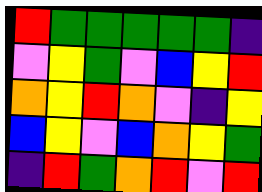[["red", "green", "green", "green", "green", "green", "indigo"], ["violet", "yellow", "green", "violet", "blue", "yellow", "red"], ["orange", "yellow", "red", "orange", "violet", "indigo", "yellow"], ["blue", "yellow", "violet", "blue", "orange", "yellow", "green"], ["indigo", "red", "green", "orange", "red", "violet", "red"]]